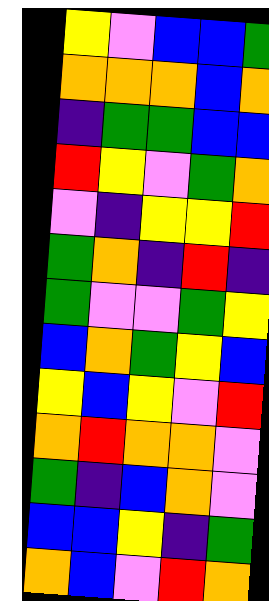[["yellow", "violet", "blue", "blue", "green"], ["orange", "orange", "orange", "blue", "orange"], ["indigo", "green", "green", "blue", "blue"], ["red", "yellow", "violet", "green", "orange"], ["violet", "indigo", "yellow", "yellow", "red"], ["green", "orange", "indigo", "red", "indigo"], ["green", "violet", "violet", "green", "yellow"], ["blue", "orange", "green", "yellow", "blue"], ["yellow", "blue", "yellow", "violet", "red"], ["orange", "red", "orange", "orange", "violet"], ["green", "indigo", "blue", "orange", "violet"], ["blue", "blue", "yellow", "indigo", "green"], ["orange", "blue", "violet", "red", "orange"]]